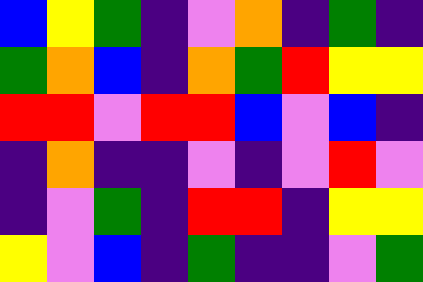[["blue", "yellow", "green", "indigo", "violet", "orange", "indigo", "green", "indigo"], ["green", "orange", "blue", "indigo", "orange", "green", "red", "yellow", "yellow"], ["red", "red", "violet", "red", "red", "blue", "violet", "blue", "indigo"], ["indigo", "orange", "indigo", "indigo", "violet", "indigo", "violet", "red", "violet"], ["indigo", "violet", "green", "indigo", "red", "red", "indigo", "yellow", "yellow"], ["yellow", "violet", "blue", "indigo", "green", "indigo", "indigo", "violet", "green"]]